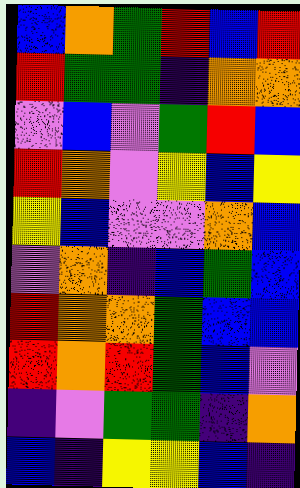[["blue", "orange", "green", "red", "blue", "red"], ["red", "green", "green", "indigo", "orange", "orange"], ["violet", "blue", "violet", "green", "red", "blue"], ["red", "orange", "violet", "yellow", "blue", "yellow"], ["yellow", "blue", "violet", "violet", "orange", "blue"], ["violet", "orange", "indigo", "blue", "green", "blue"], ["red", "orange", "orange", "green", "blue", "blue"], ["red", "orange", "red", "green", "blue", "violet"], ["indigo", "violet", "green", "green", "indigo", "orange"], ["blue", "indigo", "yellow", "yellow", "blue", "indigo"]]